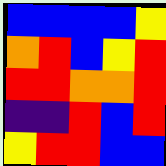[["blue", "blue", "blue", "blue", "yellow"], ["orange", "red", "blue", "yellow", "red"], ["red", "red", "orange", "orange", "red"], ["indigo", "indigo", "red", "blue", "red"], ["yellow", "red", "red", "blue", "blue"]]